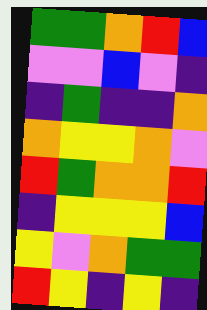[["green", "green", "orange", "red", "blue"], ["violet", "violet", "blue", "violet", "indigo"], ["indigo", "green", "indigo", "indigo", "orange"], ["orange", "yellow", "yellow", "orange", "violet"], ["red", "green", "orange", "orange", "red"], ["indigo", "yellow", "yellow", "yellow", "blue"], ["yellow", "violet", "orange", "green", "green"], ["red", "yellow", "indigo", "yellow", "indigo"]]